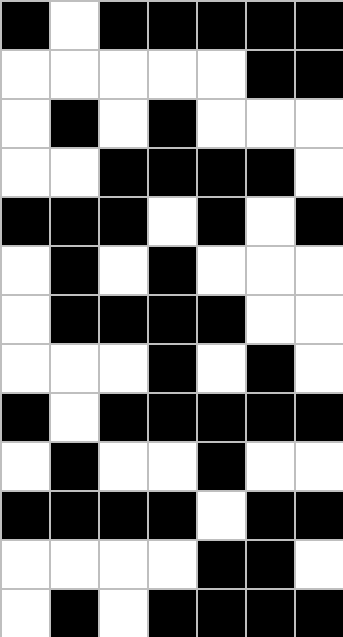[["black", "white", "black", "black", "black", "black", "black"], ["white", "white", "white", "white", "white", "black", "black"], ["white", "black", "white", "black", "white", "white", "white"], ["white", "white", "black", "black", "black", "black", "white"], ["black", "black", "black", "white", "black", "white", "black"], ["white", "black", "white", "black", "white", "white", "white"], ["white", "black", "black", "black", "black", "white", "white"], ["white", "white", "white", "black", "white", "black", "white"], ["black", "white", "black", "black", "black", "black", "black"], ["white", "black", "white", "white", "black", "white", "white"], ["black", "black", "black", "black", "white", "black", "black"], ["white", "white", "white", "white", "black", "black", "white"], ["white", "black", "white", "black", "black", "black", "black"]]